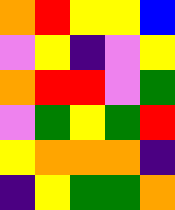[["orange", "red", "yellow", "yellow", "blue"], ["violet", "yellow", "indigo", "violet", "yellow"], ["orange", "red", "red", "violet", "green"], ["violet", "green", "yellow", "green", "red"], ["yellow", "orange", "orange", "orange", "indigo"], ["indigo", "yellow", "green", "green", "orange"]]